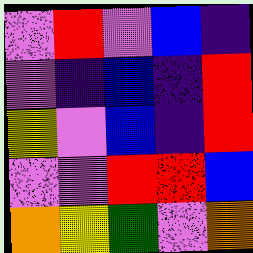[["violet", "red", "violet", "blue", "indigo"], ["violet", "indigo", "blue", "indigo", "red"], ["yellow", "violet", "blue", "indigo", "red"], ["violet", "violet", "red", "red", "blue"], ["orange", "yellow", "green", "violet", "orange"]]